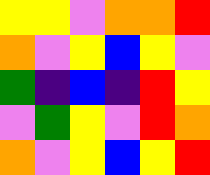[["yellow", "yellow", "violet", "orange", "orange", "red"], ["orange", "violet", "yellow", "blue", "yellow", "violet"], ["green", "indigo", "blue", "indigo", "red", "yellow"], ["violet", "green", "yellow", "violet", "red", "orange"], ["orange", "violet", "yellow", "blue", "yellow", "red"]]